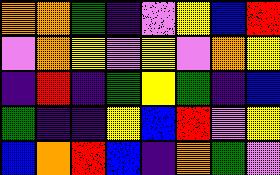[["orange", "orange", "green", "indigo", "violet", "yellow", "blue", "red"], ["violet", "orange", "yellow", "violet", "yellow", "violet", "orange", "yellow"], ["indigo", "red", "indigo", "green", "yellow", "green", "indigo", "blue"], ["green", "indigo", "indigo", "yellow", "blue", "red", "violet", "yellow"], ["blue", "orange", "red", "blue", "indigo", "orange", "green", "violet"]]